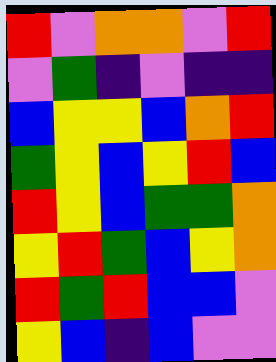[["red", "violet", "orange", "orange", "violet", "red"], ["violet", "green", "indigo", "violet", "indigo", "indigo"], ["blue", "yellow", "yellow", "blue", "orange", "red"], ["green", "yellow", "blue", "yellow", "red", "blue"], ["red", "yellow", "blue", "green", "green", "orange"], ["yellow", "red", "green", "blue", "yellow", "orange"], ["red", "green", "red", "blue", "blue", "violet"], ["yellow", "blue", "indigo", "blue", "violet", "violet"]]